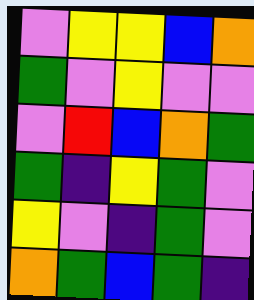[["violet", "yellow", "yellow", "blue", "orange"], ["green", "violet", "yellow", "violet", "violet"], ["violet", "red", "blue", "orange", "green"], ["green", "indigo", "yellow", "green", "violet"], ["yellow", "violet", "indigo", "green", "violet"], ["orange", "green", "blue", "green", "indigo"]]